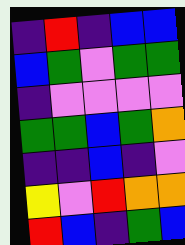[["indigo", "red", "indigo", "blue", "blue"], ["blue", "green", "violet", "green", "green"], ["indigo", "violet", "violet", "violet", "violet"], ["green", "green", "blue", "green", "orange"], ["indigo", "indigo", "blue", "indigo", "violet"], ["yellow", "violet", "red", "orange", "orange"], ["red", "blue", "indigo", "green", "blue"]]